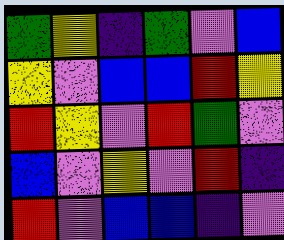[["green", "yellow", "indigo", "green", "violet", "blue"], ["yellow", "violet", "blue", "blue", "red", "yellow"], ["red", "yellow", "violet", "red", "green", "violet"], ["blue", "violet", "yellow", "violet", "red", "indigo"], ["red", "violet", "blue", "blue", "indigo", "violet"]]